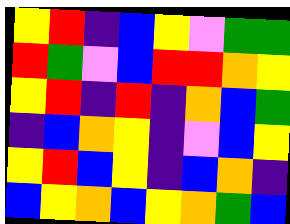[["yellow", "red", "indigo", "blue", "yellow", "violet", "green", "green"], ["red", "green", "violet", "blue", "red", "red", "orange", "yellow"], ["yellow", "red", "indigo", "red", "indigo", "orange", "blue", "green"], ["indigo", "blue", "orange", "yellow", "indigo", "violet", "blue", "yellow"], ["yellow", "red", "blue", "yellow", "indigo", "blue", "orange", "indigo"], ["blue", "yellow", "orange", "blue", "yellow", "orange", "green", "blue"]]